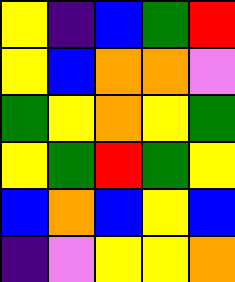[["yellow", "indigo", "blue", "green", "red"], ["yellow", "blue", "orange", "orange", "violet"], ["green", "yellow", "orange", "yellow", "green"], ["yellow", "green", "red", "green", "yellow"], ["blue", "orange", "blue", "yellow", "blue"], ["indigo", "violet", "yellow", "yellow", "orange"]]